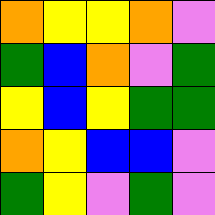[["orange", "yellow", "yellow", "orange", "violet"], ["green", "blue", "orange", "violet", "green"], ["yellow", "blue", "yellow", "green", "green"], ["orange", "yellow", "blue", "blue", "violet"], ["green", "yellow", "violet", "green", "violet"]]